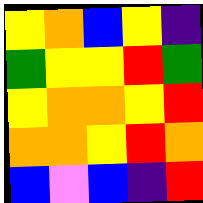[["yellow", "orange", "blue", "yellow", "indigo"], ["green", "yellow", "yellow", "red", "green"], ["yellow", "orange", "orange", "yellow", "red"], ["orange", "orange", "yellow", "red", "orange"], ["blue", "violet", "blue", "indigo", "red"]]